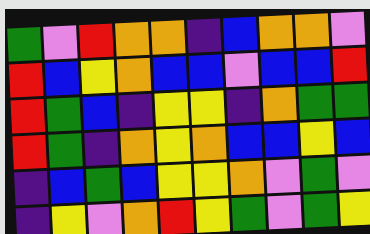[["green", "violet", "red", "orange", "orange", "indigo", "blue", "orange", "orange", "violet"], ["red", "blue", "yellow", "orange", "blue", "blue", "violet", "blue", "blue", "red"], ["red", "green", "blue", "indigo", "yellow", "yellow", "indigo", "orange", "green", "green"], ["red", "green", "indigo", "orange", "yellow", "orange", "blue", "blue", "yellow", "blue"], ["indigo", "blue", "green", "blue", "yellow", "yellow", "orange", "violet", "green", "violet"], ["indigo", "yellow", "violet", "orange", "red", "yellow", "green", "violet", "green", "yellow"]]